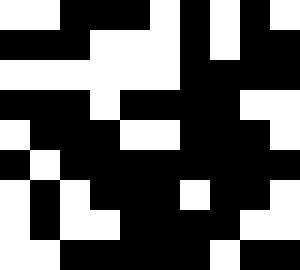[["white", "white", "black", "black", "black", "white", "black", "white", "black", "white"], ["black", "black", "black", "white", "white", "white", "black", "white", "black", "black"], ["white", "white", "white", "white", "white", "white", "black", "black", "black", "black"], ["black", "black", "black", "white", "black", "black", "black", "black", "white", "white"], ["white", "black", "black", "black", "white", "white", "black", "black", "black", "white"], ["black", "white", "black", "black", "black", "black", "black", "black", "black", "black"], ["white", "black", "white", "black", "black", "black", "white", "black", "black", "white"], ["white", "black", "white", "white", "black", "black", "black", "black", "white", "white"], ["white", "white", "black", "black", "black", "black", "black", "white", "black", "black"]]